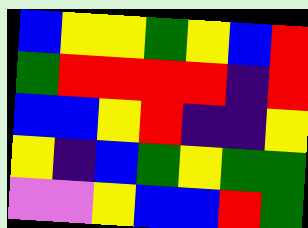[["blue", "yellow", "yellow", "green", "yellow", "blue", "red"], ["green", "red", "red", "red", "red", "indigo", "red"], ["blue", "blue", "yellow", "red", "indigo", "indigo", "yellow"], ["yellow", "indigo", "blue", "green", "yellow", "green", "green"], ["violet", "violet", "yellow", "blue", "blue", "red", "green"]]